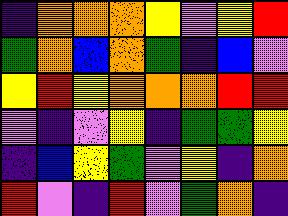[["indigo", "orange", "orange", "orange", "yellow", "violet", "yellow", "red"], ["green", "orange", "blue", "orange", "green", "indigo", "blue", "violet"], ["yellow", "red", "yellow", "orange", "orange", "orange", "red", "red"], ["violet", "indigo", "violet", "yellow", "indigo", "green", "green", "yellow"], ["indigo", "blue", "yellow", "green", "violet", "yellow", "indigo", "orange"], ["red", "violet", "indigo", "red", "violet", "green", "orange", "indigo"]]